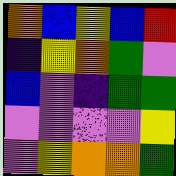[["orange", "blue", "yellow", "blue", "red"], ["indigo", "yellow", "orange", "green", "violet"], ["blue", "violet", "indigo", "green", "green"], ["violet", "violet", "violet", "violet", "yellow"], ["violet", "yellow", "orange", "orange", "green"]]